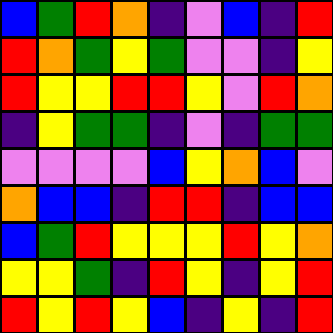[["blue", "green", "red", "orange", "indigo", "violet", "blue", "indigo", "red"], ["red", "orange", "green", "yellow", "green", "violet", "violet", "indigo", "yellow"], ["red", "yellow", "yellow", "red", "red", "yellow", "violet", "red", "orange"], ["indigo", "yellow", "green", "green", "indigo", "violet", "indigo", "green", "green"], ["violet", "violet", "violet", "violet", "blue", "yellow", "orange", "blue", "violet"], ["orange", "blue", "blue", "indigo", "red", "red", "indigo", "blue", "blue"], ["blue", "green", "red", "yellow", "yellow", "yellow", "red", "yellow", "orange"], ["yellow", "yellow", "green", "indigo", "red", "yellow", "indigo", "yellow", "red"], ["red", "yellow", "red", "yellow", "blue", "indigo", "yellow", "indigo", "red"]]